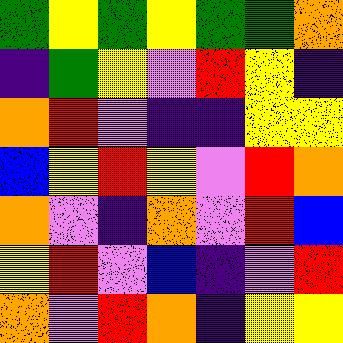[["green", "yellow", "green", "yellow", "green", "green", "orange"], ["indigo", "green", "yellow", "violet", "red", "yellow", "indigo"], ["orange", "red", "violet", "indigo", "indigo", "yellow", "yellow"], ["blue", "yellow", "red", "yellow", "violet", "red", "orange"], ["orange", "violet", "indigo", "orange", "violet", "red", "blue"], ["yellow", "red", "violet", "blue", "indigo", "violet", "red"], ["orange", "violet", "red", "orange", "indigo", "yellow", "yellow"]]